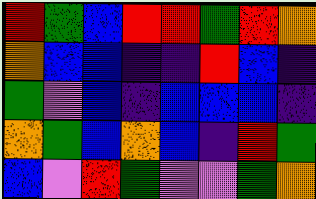[["red", "green", "blue", "red", "red", "green", "red", "orange"], ["orange", "blue", "blue", "indigo", "indigo", "red", "blue", "indigo"], ["green", "violet", "blue", "indigo", "blue", "blue", "blue", "indigo"], ["orange", "green", "blue", "orange", "blue", "indigo", "red", "green"], ["blue", "violet", "red", "green", "violet", "violet", "green", "orange"]]